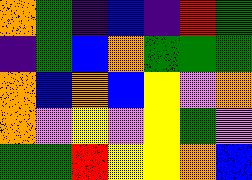[["orange", "green", "indigo", "blue", "indigo", "red", "green"], ["indigo", "green", "blue", "orange", "green", "green", "green"], ["orange", "blue", "orange", "blue", "yellow", "violet", "orange"], ["orange", "violet", "yellow", "violet", "yellow", "green", "violet"], ["green", "green", "red", "yellow", "yellow", "orange", "blue"]]